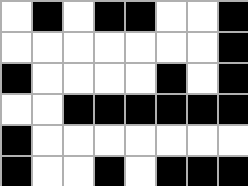[["white", "black", "white", "black", "black", "white", "white", "black"], ["white", "white", "white", "white", "white", "white", "white", "black"], ["black", "white", "white", "white", "white", "black", "white", "black"], ["white", "white", "black", "black", "black", "black", "black", "black"], ["black", "white", "white", "white", "white", "white", "white", "white"], ["black", "white", "white", "black", "white", "black", "black", "black"]]